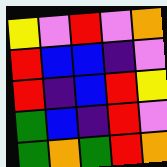[["yellow", "violet", "red", "violet", "orange"], ["red", "blue", "blue", "indigo", "violet"], ["red", "indigo", "blue", "red", "yellow"], ["green", "blue", "indigo", "red", "violet"], ["green", "orange", "green", "red", "orange"]]